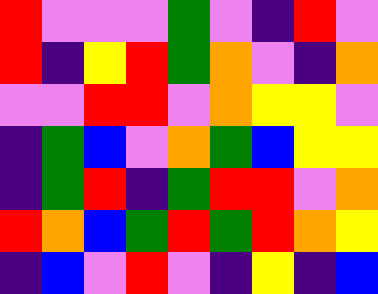[["red", "violet", "violet", "violet", "green", "violet", "indigo", "red", "violet"], ["red", "indigo", "yellow", "red", "green", "orange", "violet", "indigo", "orange"], ["violet", "violet", "red", "red", "violet", "orange", "yellow", "yellow", "violet"], ["indigo", "green", "blue", "violet", "orange", "green", "blue", "yellow", "yellow"], ["indigo", "green", "red", "indigo", "green", "red", "red", "violet", "orange"], ["red", "orange", "blue", "green", "red", "green", "red", "orange", "yellow"], ["indigo", "blue", "violet", "red", "violet", "indigo", "yellow", "indigo", "blue"]]